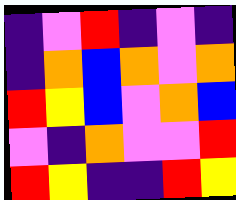[["indigo", "violet", "red", "indigo", "violet", "indigo"], ["indigo", "orange", "blue", "orange", "violet", "orange"], ["red", "yellow", "blue", "violet", "orange", "blue"], ["violet", "indigo", "orange", "violet", "violet", "red"], ["red", "yellow", "indigo", "indigo", "red", "yellow"]]